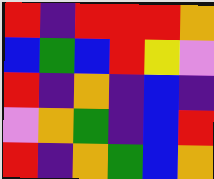[["red", "indigo", "red", "red", "red", "orange"], ["blue", "green", "blue", "red", "yellow", "violet"], ["red", "indigo", "orange", "indigo", "blue", "indigo"], ["violet", "orange", "green", "indigo", "blue", "red"], ["red", "indigo", "orange", "green", "blue", "orange"]]